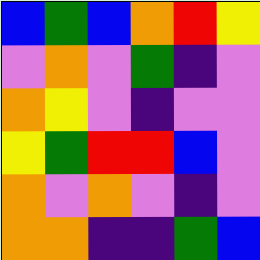[["blue", "green", "blue", "orange", "red", "yellow"], ["violet", "orange", "violet", "green", "indigo", "violet"], ["orange", "yellow", "violet", "indigo", "violet", "violet"], ["yellow", "green", "red", "red", "blue", "violet"], ["orange", "violet", "orange", "violet", "indigo", "violet"], ["orange", "orange", "indigo", "indigo", "green", "blue"]]